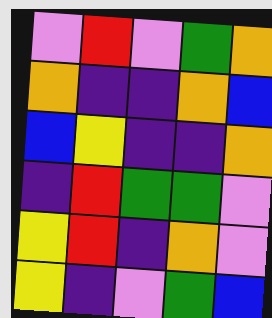[["violet", "red", "violet", "green", "orange"], ["orange", "indigo", "indigo", "orange", "blue"], ["blue", "yellow", "indigo", "indigo", "orange"], ["indigo", "red", "green", "green", "violet"], ["yellow", "red", "indigo", "orange", "violet"], ["yellow", "indigo", "violet", "green", "blue"]]